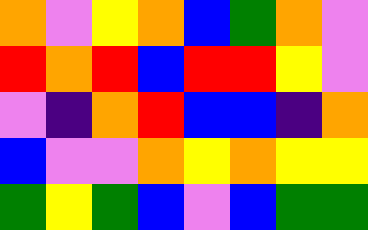[["orange", "violet", "yellow", "orange", "blue", "green", "orange", "violet"], ["red", "orange", "red", "blue", "red", "red", "yellow", "violet"], ["violet", "indigo", "orange", "red", "blue", "blue", "indigo", "orange"], ["blue", "violet", "violet", "orange", "yellow", "orange", "yellow", "yellow"], ["green", "yellow", "green", "blue", "violet", "blue", "green", "green"]]